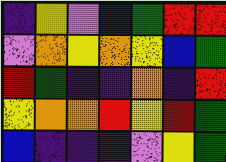[["indigo", "yellow", "violet", "blue", "green", "red", "red"], ["violet", "orange", "yellow", "orange", "yellow", "blue", "green"], ["red", "green", "indigo", "indigo", "orange", "indigo", "red"], ["yellow", "orange", "orange", "red", "yellow", "red", "green"], ["blue", "indigo", "indigo", "indigo", "violet", "yellow", "green"]]